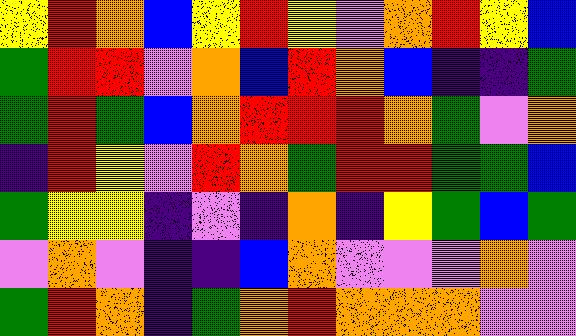[["yellow", "red", "orange", "blue", "yellow", "red", "yellow", "violet", "orange", "red", "yellow", "blue"], ["green", "red", "red", "violet", "orange", "blue", "red", "orange", "blue", "indigo", "indigo", "green"], ["green", "red", "green", "blue", "orange", "red", "red", "red", "orange", "green", "violet", "orange"], ["indigo", "red", "yellow", "violet", "red", "orange", "green", "red", "red", "green", "green", "blue"], ["green", "yellow", "yellow", "indigo", "violet", "indigo", "orange", "indigo", "yellow", "green", "blue", "green"], ["violet", "orange", "violet", "indigo", "indigo", "blue", "orange", "violet", "violet", "violet", "orange", "violet"], ["green", "red", "orange", "indigo", "green", "orange", "red", "orange", "orange", "orange", "violet", "violet"]]